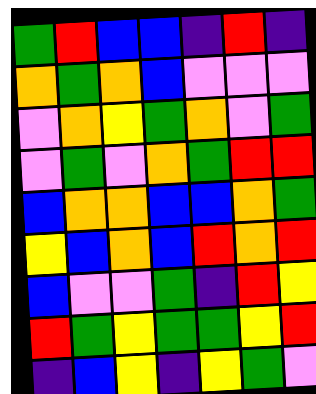[["green", "red", "blue", "blue", "indigo", "red", "indigo"], ["orange", "green", "orange", "blue", "violet", "violet", "violet"], ["violet", "orange", "yellow", "green", "orange", "violet", "green"], ["violet", "green", "violet", "orange", "green", "red", "red"], ["blue", "orange", "orange", "blue", "blue", "orange", "green"], ["yellow", "blue", "orange", "blue", "red", "orange", "red"], ["blue", "violet", "violet", "green", "indigo", "red", "yellow"], ["red", "green", "yellow", "green", "green", "yellow", "red"], ["indigo", "blue", "yellow", "indigo", "yellow", "green", "violet"]]